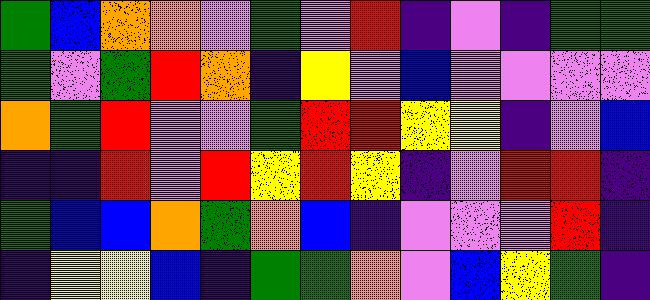[["green", "blue", "orange", "orange", "violet", "green", "violet", "red", "indigo", "violet", "indigo", "green", "green"], ["green", "violet", "green", "red", "orange", "indigo", "yellow", "violet", "blue", "violet", "violet", "violet", "violet"], ["orange", "green", "red", "violet", "violet", "green", "red", "red", "yellow", "yellow", "indigo", "violet", "blue"], ["indigo", "indigo", "red", "violet", "red", "yellow", "red", "yellow", "indigo", "violet", "red", "red", "indigo"], ["green", "blue", "blue", "orange", "green", "orange", "blue", "indigo", "violet", "violet", "violet", "red", "indigo"], ["indigo", "yellow", "yellow", "blue", "indigo", "green", "green", "orange", "violet", "blue", "yellow", "green", "indigo"]]